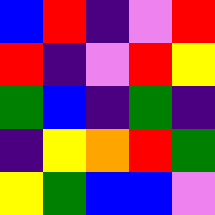[["blue", "red", "indigo", "violet", "red"], ["red", "indigo", "violet", "red", "yellow"], ["green", "blue", "indigo", "green", "indigo"], ["indigo", "yellow", "orange", "red", "green"], ["yellow", "green", "blue", "blue", "violet"]]